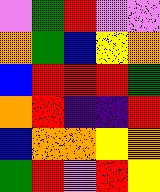[["violet", "green", "red", "violet", "violet"], ["orange", "green", "blue", "yellow", "orange"], ["blue", "red", "red", "red", "green"], ["orange", "red", "indigo", "indigo", "red"], ["blue", "orange", "orange", "yellow", "orange"], ["green", "red", "violet", "red", "yellow"]]